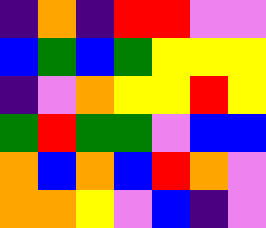[["indigo", "orange", "indigo", "red", "red", "violet", "violet"], ["blue", "green", "blue", "green", "yellow", "yellow", "yellow"], ["indigo", "violet", "orange", "yellow", "yellow", "red", "yellow"], ["green", "red", "green", "green", "violet", "blue", "blue"], ["orange", "blue", "orange", "blue", "red", "orange", "violet"], ["orange", "orange", "yellow", "violet", "blue", "indigo", "violet"]]